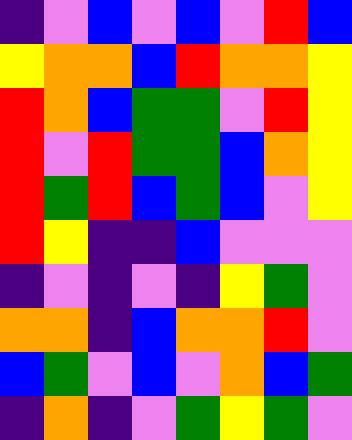[["indigo", "violet", "blue", "violet", "blue", "violet", "red", "blue"], ["yellow", "orange", "orange", "blue", "red", "orange", "orange", "yellow"], ["red", "orange", "blue", "green", "green", "violet", "red", "yellow"], ["red", "violet", "red", "green", "green", "blue", "orange", "yellow"], ["red", "green", "red", "blue", "green", "blue", "violet", "yellow"], ["red", "yellow", "indigo", "indigo", "blue", "violet", "violet", "violet"], ["indigo", "violet", "indigo", "violet", "indigo", "yellow", "green", "violet"], ["orange", "orange", "indigo", "blue", "orange", "orange", "red", "violet"], ["blue", "green", "violet", "blue", "violet", "orange", "blue", "green"], ["indigo", "orange", "indigo", "violet", "green", "yellow", "green", "violet"]]